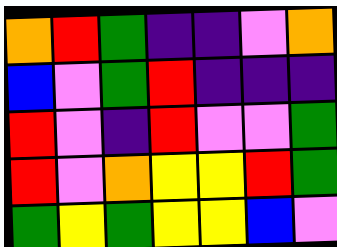[["orange", "red", "green", "indigo", "indigo", "violet", "orange"], ["blue", "violet", "green", "red", "indigo", "indigo", "indigo"], ["red", "violet", "indigo", "red", "violet", "violet", "green"], ["red", "violet", "orange", "yellow", "yellow", "red", "green"], ["green", "yellow", "green", "yellow", "yellow", "blue", "violet"]]